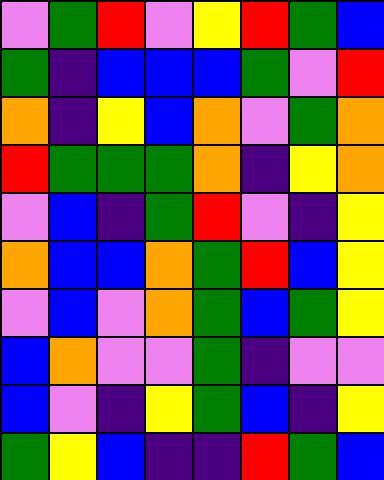[["violet", "green", "red", "violet", "yellow", "red", "green", "blue"], ["green", "indigo", "blue", "blue", "blue", "green", "violet", "red"], ["orange", "indigo", "yellow", "blue", "orange", "violet", "green", "orange"], ["red", "green", "green", "green", "orange", "indigo", "yellow", "orange"], ["violet", "blue", "indigo", "green", "red", "violet", "indigo", "yellow"], ["orange", "blue", "blue", "orange", "green", "red", "blue", "yellow"], ["violet", "blue", "violet", "orange", "green", "blue", "green", "yellow"], ["blue", "orange", "violet", "violet", "green", "indigo", "violet", "violet"], ["blue", "violet", "indigo", "yellow", "green", "blue", "indigo", "yellow"], ["green", "yellow", "blue", "indigo", "indigo", "red", "green", "blue"]]